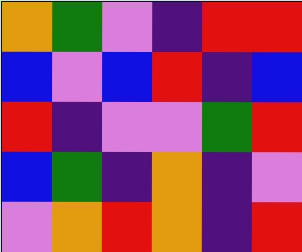[["orange", "green", "violet", "indigo", "red", "red"], ["blue", "violet", "blue", "red", "indigo", "blue"], ["red", "indigo", "violet", "violet", "green", "red"], ["blue", "green", "indigo", "orange", "indigo", "violet"], ["violet", "orange", "red", "orange", "indigo", "red"]]